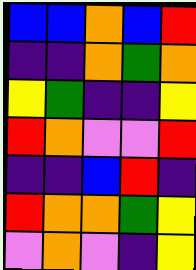[["blue", "blue", "orange", "blue", "red"], ["indigo", "indigo", "orange", "green", "orange"], ["yellow", "green", "indigo", "indigo", "yellow"], ["red", "orange", "violet", "violet", "red"], ["indigo", "indigo", "blue", "red", "indigo"], ["red", "orange", "orange", "green", "yellow"], ["violet", "orange", "violet", "indigo", "yellow"]]